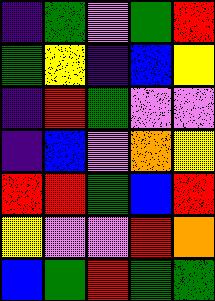[["indigo", "green", "violet", "green", "red"], ["green", "yellow", "indigo", "blue", "yellow"], ["indigo", "red", "green", "violet", "violet"], ["indigo", "blue", "violet", "orange", "yellow"], ["red", "red", "green", "blue", "red"], ["yellow", "violet", "violet", "red", "orange"], ["blue", "green", "red", "green", "green"]]